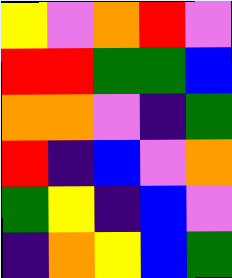[["yellow", "violet", "orange", "red", "violet"], ["red", "red", "green", "green", "blue"], ["orange", "orange", "violet", "indigo", "green"], ["red", "indigo", "blue", "violet", "orange"], ["green", "yellow", "indigo", "blue", "violet"], ["indigo", "orange", "yellow", "blue", "green"]]